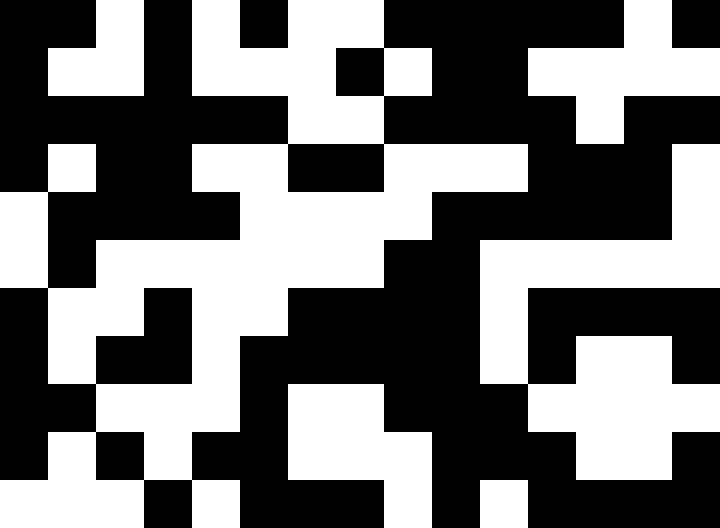[["black", "black", "white", "black", "white", "black", "white", "white", "black", "black", "black", "black", "black", "white", "black"], ["black", "white", "white", "black", "white", "white", "white", "black", "white", "black", "black", "white", "white", "white", "white"], ["black", "black", "black", "black", "black", "black", "white", "white", "black", "black", "black", "black", "white", "black", "black"], ["black", "white", "black", "black", "white", "white", "black", "black", "white", "white", "white", "black", "black", "black", "white"], ["white", "black", "black", "black", "black", "white", "white", "white", "white", "black", "black", "black", "black", "black", "white"], ["white", "black", "white", "white", "white", "white", "white", "white", "black", "black", "white", "white", "white", "white", "white"], ["black", "white", "white", "black", "white", "white", "black", "black", "black", "black", "white", "black", "black", "black", "black"], ["black", "white", "black", "black", "white", "black", "black", "black", "black", "black", "white", "black", "white", "white", "black"], ["black", "black", "white", "white", "white", "black", "white", "white", "black", "black", "black", "white", "white", "white", "white"], ["black", "white", "black", "white", "black", "black", "white", "white", "white", "black", "black", "black", "white", "white", "black"], ["white", "white", "white", "black", "white", "black", "black", "black", "white", "black", "white", "black", "black", "black", "black"]]